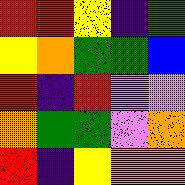[["red", "red", "yellow", "indigo", "green"], ["yellow", "orange", "green", "green", "blue"], ["red", "indigo", "red", "violet", "violet"], ["orange", "green", "green", "violet", "orange"], ["red", "indigo", "yellow", "orange", "orange"]]